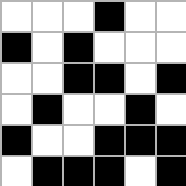[["white", "white", "white", "black", "white", "white"], ["black", "white", "black", "white", "white", "white"], ["white", "white", "black", "black", "white", "black"], ["white", "black", "white", "white", "black", "white"], ["black", "white", "white", "black", "black", "black"], ["white", "black", "black", "black", "white", "black"]]